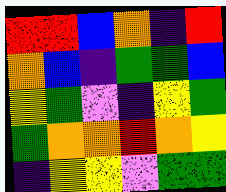[["red", "red", "blue", "orange", "indigo", "red"], ["orange", "blue", "indigo", "green", "green", "blue"], ["yellow", "green", "violet", "indigo", "yellow", "green"], ["green", "orange", "orange", "red", "orange", "yellow"], ["indigo", "yellow", "yellow", "violet", "green", "green"]]